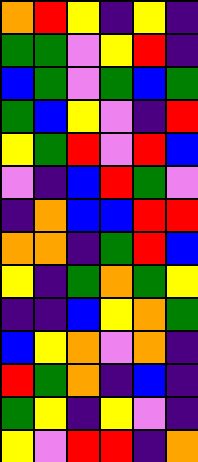[["orange", "red", "yellow", "indigo", "yellow", "indigo"], ["green", "green", "violet", "yellow", "red", "indigo"], ["blue", "green", "violet", "green", "blue", "green"], ["green", "blue", "yellow", "violet", "indigo", "red"], ["yellow", "green", "red", "violet", "red", "blue"], ["violet", "indigo", "blue", "red", "green", "violet"], ["indigo", "orange", "blue", "blue", "red", "red"], ["orange", "orange", "indigo", "green", "red", "blue"], ["yellow", "indigo", "green", "orange", "green", "yellow"], ["indigo", "indigo", "blue", "yellow", "orange", "green"], ["blue", "yellow", "orange", "violet", "orange", "indigo"], ["red", "green", "orange", "indigo", "blue", "indigo"], ["green", "yellow", "indigo", "yellow", "violet", "indigo"], ["yellow", "violet", "red", "red", "indigo", "orange"]]